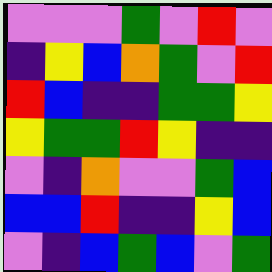[["violet", "violet", "violet", "green", "violet", "red", "violet"], ["indigo", "yellow", "blue", "orange", "green", "violet", "red"], ["red", "blue", "indigo", "indigo", "green", "green", "yellow"], ["yellow", "green", "green", "red", "yellow", "indigo", "indigo"], ["violet", "indigo", "orange", "violet", "violet", "green", "blue"], ["blue", "blue", "red", "indigo", "indigo", "yellow", "blue"], ["violet", "indigo", "blue", "green", "blue", "violet", "green"]]